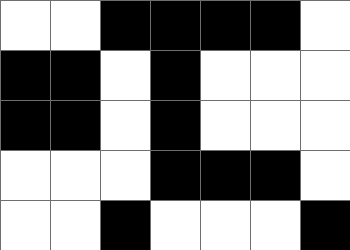[["white", "white", "black", "black", "black", "black", "white"], ["black", "black", "white", "black", "white", "white", "white"], ["black", "black", "white", "black", "white", "white", "white"], ["white", "white", "white", "black", "black", "black", "white"], ["white", "white", "black", "white", "white", "white", "black"]]